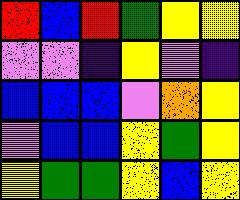[["red", "blue", "red", "green", "yellow", "yellow"], ["violet", "violet", "indigo", "yellow", "violet", "indigo"], ["blue", "blue", "blue", "violet", "orange", "yellow"], ["violet", "blue", "blue", "yellow", "green", "yellow"], ["yellow", "green", "green", "yellow", "blue", "yellow"]]